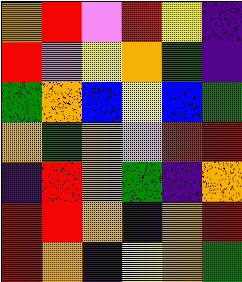[["orange", "red", "violet", "red", "yellow", "indigo"], ["red", "violet", "yellow", "orange", "green", "indigo"], ["green", "orange", "blue", "yellow", "blue", "green"], ["orange", "green", "orange", "violet", "red", "red"], ["indigo", "red", "orange", "green", "indigo", "orange"], ["red", "red", "orange", "indigo", "orange", "red"], ["red", "orange", "indigo", "yellow", "orange", "green"]]